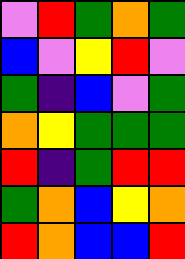[["violet", "red", "green", "orange", "green"], ["blue", "violet", "yellow", "red", "violet"], ["green", "indigo", "blue", "violet", "green"], ["orange", "yellow", "green", "green", "green"], ["red", "indigo", "green", "red", "red"], ["green", "orange", "blue", "yellow", "orange"], ["red", "orange", "blue", "blue", "red"]]